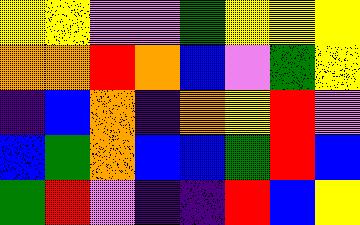[["yellow", "yellow", "violet", "violet", "green", "yellow", "yellow", "yellow"], ["orange", "orange", "red", "orange", "blue", "violet", "green", "yellow"], ["indigo", "blue", "orange", "indigo", "orange", "yellow", "red", "violet"], ["blue", "green", "orange", "blue", "blue", "green", "red", "blue"], ["green", "red", "violet", "indigo", "indigo", "red", "blue", "yellow"]]